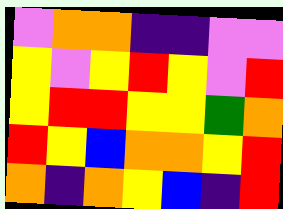[["violet", "orange", "orange", "indigo", "indigo", "violet", "violet"], ["yellow", "violet", "yellow", "red", "yellow", "violet", "red"], ["yellow", "red", "red", "yellow", "yellow", "green", "orange"], ["red", "yellow", "blue", "orange", "orange", "yellow", "red"], ["orange", "indigo", "orange", "yellow", "blue", "indigo", "red"]]